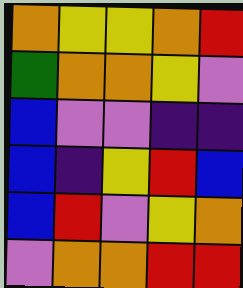[["orange", "yellow", "yellow", "orange", "red"], ["green", "orange", "orange", "yellow", "violet"], ["blue", "violet", "violet", "indigo", "indigo"], ["blue", "indigo", "yellow", "red", "blue"], ["blue", "red", "violet", "yellow", "orange"], ["violet", "orange", "orange", "red", "red"]]